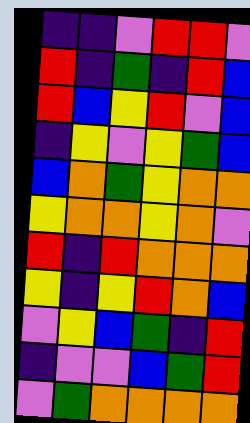[["indigo", "indigo", "violet", "red", "red", "violet"], ["red", "indigo", "green", "indigo", "red", "blue"], ["red", "blue", "yellow", "red", "violet", "blue"], ["indigo", "yellow", "violet", "yellow", "green", "blue"], ["blue", "orange", "green", "yellow", "orange", "orange"], ["yellow", "orange", "orange", "yellow", "orange", "violet"], ["red", "indigo", "red", "orange", "orange", "orange"], ["yellow", "indigo", "yellow", "red", "orange", "blue"], ["violet", "yellow", "blue", "green", "indigo", "red"], ["indigo", "violet", "violet", "blue", "green", "red"], ["violet", "green", "orange", "orange", "orange", "orange"]]